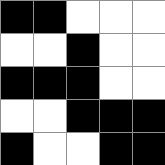[["black", "black", "white", "white", "white"], ["white", "white", "black", "white", "white"], ["black", "black", "black", "white", "white"], ["white", "white", "black", "black", "black"], ["black", "white", "white", "black", "black"]]